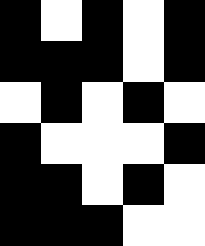[["black", "white", "black", "white", "black"], ["black", "black", "black", "white", "black"], ["white", "black", "white", "black", "white"], ["black", "white", "white", "white", "black"], ["black", "black", "white", "black", "white"], ["black", "black", "black", "white", "white"]]